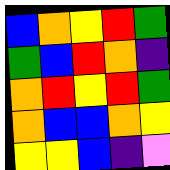[["blue", "orange", "yellow", "red", "green"], ["green", "blue", "red", "orange", "indigo"], ["orange", "red", "yellow", "red", "green"], ["orange", "blue", "blue", "orange", "yellow"], ["yellow", "yellow", "blue", "indigo", "violet"]]